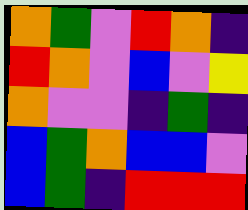[["orange", "green", "violet", "red", "orange", "indigo"], ["red", "orange", "violet", "blue", "violet", "yellow"], ["orange", "violet", "violet", "indigo", "green", "indigo"], ["blue", "green", "orange", "blue", "blue", "violet"], ["blue", "green", "indigo", "red", "red", "red"]]